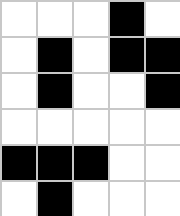[["white", "white", "white", "black", "white"], ["white", "black", "white", "black", "black"], ["white", "black", "white", "white", "black"], ["white", "white", "white", "white", "white"], ["black", "black", "black", "white", "white"], ["white", "black", "white", "white", "white"]]